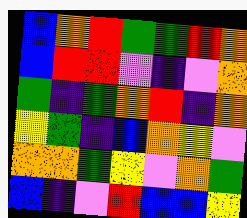[["blue", "orange", "red", "green", "green", "red", "orange"], ["blue", "red", "red", "violet", "indigo", "violet", "orange"], ["green", "indigo", "green", "orange", "red", "indigo", "orange"], ["yellow", "green", "indigo", "blue", "orange", "yellow", "violet"], ["orange", "orange", "green", "yellow", "violet", "orange", "green"], ["blue", "indigo", "violet", "red", "blue", "blue", "yellow"]]